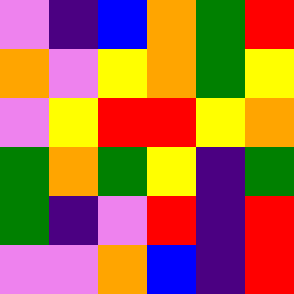[["violet", "indigo", "blue", "orange", "green", "red"], ["orange", "violet", "yellow", "orange", "green", "yellow"], ["violet", "yellow", "red", "red", "yellow", "orange"], ["green", "orange", "green", "yellow", "indigo", "green"], ["green", "indigo", "violet", "red", "indigo", "red"], ["violet", "violet", "orange", "blue", "indigo", "red"]]